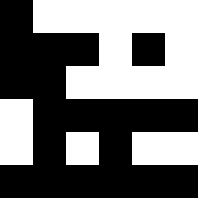[["black", "white", "white", "white", "white", "white"], ["black", "black", "black", "white", "black", "white"], ["black", "black", "white", "white", "white", "white"], ["white", "black", "black", "black", "black", "black"], ["white", "black", "white", "black", "white", "white"], ["black", "black", "black", "black", "black", "black"]]